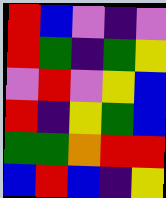[["red", "blue", "violet", "indigo", "violet"], ["red", "green", "indigo", "green", "yellow"], ["violet", "red", "violet", "yellow", "blue"], ["red", "indigo", "yellow", "green", "blue"], ["green", "green", "orange", "red", "red"], ["blue", "red", "blue", "indigo", "yellow"]]